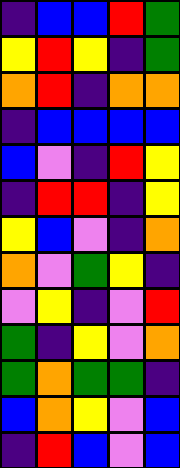[["indigo", "blue", "blue", "red", "green"], ["yellow", "red", "yellow", "indigo", "green"], ["orange", "red", "indigo", "orange", "orange"], ["indigo", "blue", "blue", "blue", "blue"], ["blue", "violet", "indigo", "red", "yellow"], ["indigo", "red", "red", "indigo", "yellow"], ["yellow", "blue", "violet", "indigo", "orange"], ["orange", "violet", "green", "yellow", "indigo"], ["violet", "yellow", "indigo", "violet", "red"], ["green", "indigo", "yellow", "violet", "orange"], ["green", "orange", "green", "green", "indigo"], ["blue", "orange", "yellow", "violet", "blue"], ["indigo", "red", "blue", "violet", "blue"]]